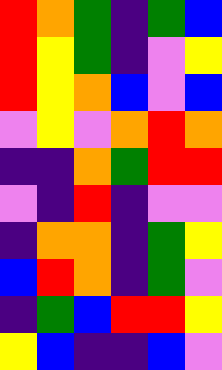[["red", "orange", "green", "indigo", "green", "blue"], ["red", "yellow", "green", "indigo", "violet", "yellow"], ["red", "yellow", "orange", "blue", "violet", "blue"], ["violet", "yellow", "violet", "orange", "red", "orange"], ["indigo", "indigo", "orange", "green", "red", "red"], ["violet", "indigo", "red", "indigo", "violet", "violet"], ["indigo", "orange", "orange", "indigo", "green", "yellow"], ["blue", "red", "orange", "indigo", "green", "violet"], ["indigo", "green", "blue", "red", "red", "yellow"], ["yellow", "blue", "indigo", "indigo", "blue", "violet"]]